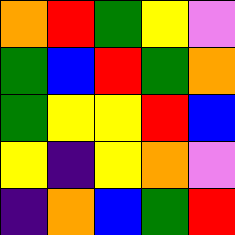[["orange", "red", "green", "yellow", "violet"], ["green", "blue", "red", "green", "orange"], ["green", "yellow", "yellow", "red", "blue"], ["yellow", "indigo", "yellow", "orange", "violet"], ["indigo", "orange", "blue", "green", "red"]]